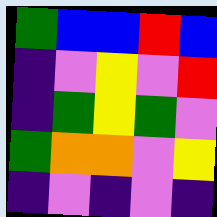[["green", "blue", "blue", "red", "blue"], ["indigo", "violet", "yellow", "violet", "red"], ["indigo", "green", "yellow", "green", "violet"], ["green", "orange", "orange", "violet", "yellow"], ["indigo", "violet", "indigo", "violet", "indigo"]]